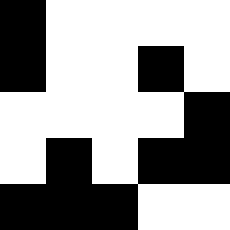[["black", "white", "white", "white", "white"], ["black", "white", "white", "black", "white"], ["white", "white", "white", "white", "black"], ["white", "black", "white", "black", "black"], ["black", "black", "black", "white", "white"]]